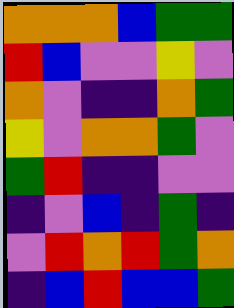[["orange", "orange", "orange", "blue", "green", "green"], ["red", "blue", "violet", "violet", "yellow", "violet"], ["orange", "violet", "indigo", "indigo", "orange", "green"], ["yellow", "violet", "orange", "orange", "green", "violet"], ["green", "red", "indigo", "indigo", "violet", "violet"], ["indigo", "violet", "blue", "indigo", "green", "indigo"], ["violet", "red", "orange", "red", "green", "orange"], ["indigo", "blue", "red", "blue", "blue", "green"]]